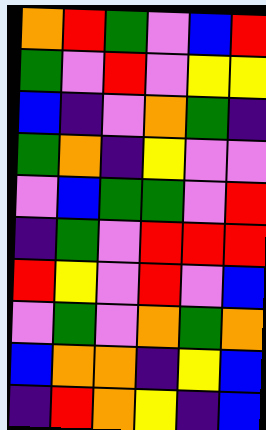[["orange", "red", "green", "violet", "blue", "red"], ["green", "violet", "red", "violet", "yellow", "yellow"], ["blue", "indigo", "violet", "orange", "green", "indigo"], ["green", "orange", "indigo", "yellow", "violet", "violet"], ["violet", "blue", "green", "green", "violet", "red"], ["indigo", "green", "violet", "red", "red", "red"], ["red", "yellow", "violet", "red", "violet", "blue"], ["violet", "green", "violet", "orange", "green", "orange"], ["blue", "orange", "orange", "indigo", "yellow", "blue"], ["indigo", "red", "orange", "yellow", "indigo", "blue"]]